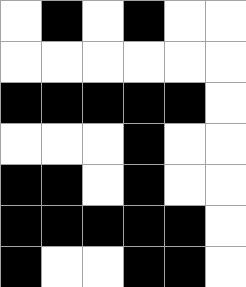[["white", "black", "white", "black", "white", "white"], ["white", "white", "white", "white", "white", "white"], ["black", "black", "black", "black", "black", "white"], ["white", "white", "white", "black", "white", "white"], ["black", "black", "white", "black", "white", "white"], ["black", "black", "black", "black", "black", "white"], ["black", "white", "white", "black", "black", "white"]]